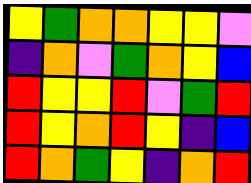[["yellow", "green", "orange", "orange", "yellow", "yellow", "violet"], ["indigo", "orange", "violet", "green", "orange", "yellow", "blue"], ["red", "yellow", "yellow", "red", "violet", "green", "red"], ["red", "yellow", "orange", "red", "yellow", "indigo", "blue"], ["red", "orange", "green", "yellow", "indigo", "orange", "red"]]